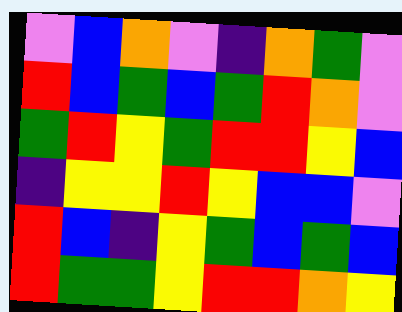[["violet", "blue", "orange", "violet", "indigo", "orange", "green", "violet"], ["red", "blue", "green", "blue", "green", "red", "orange", "violet"], ["green", "red", "yellow", "green", "red", "red", "yellow", "blue"], ["indigo", "yellow", "yellow", "red", "yellow", "blue", "blue", "violet"], ["red", "blue", "indigo", "yellow", "green", "blue", "green", "blue"], ["red", "green", "green", "yellow", "red", "red", "orange", "yellow"]]